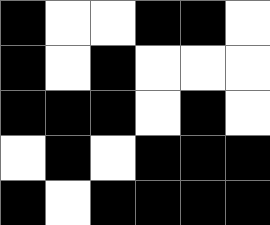[["black", "white", "white", "black", "black", "white"], ["black", "white", "black", "white", "white", "white"], ["black", "black", "black", "white", "black", "white"], ["white", "black", "white", "black", "black", "black"], ["black", "white", "black", "black", "black", "black"]]